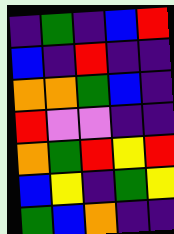[["indigo", "green", "indigo", "blue", "red"], ["blue", "indigo", "red", "indigo", "indigo"], ["orange", "orange", "green", "blue", "indigo"], ["red", "violet", "violet", "indigo", "indigo"], ["orange", "green", "red", "yellow", "red"], ["blue", "yellow", "indigo", "green", "yellow"], ["green", "blue", "orange", "indigo", "indigo"]]